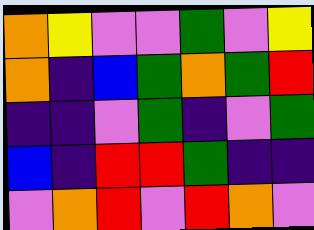[["orange", "yellow", "violet", "violet", "green", "violet", "yellow"], ["orange", "indigo", "blue", "green", "orange", "green", "red"], ["indigo", "indigo", "violet", "green", "indigo", "violet", "green"], ["blue", "indigo", "red", "red", "green", "indigo", "indigo"], ["violet", "orange", "red", "violet", "red", "orange", "violet"]]